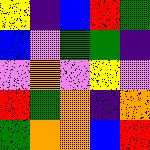[["yellow", "indigo", "blue", "red", "green"], ["blue", "violet", "green", "green", "indigo"], ["violet", "orange", "violet", "yellow", "violet"], ["red", "green", "orange", "indigo", "orange"], ["green", "orange", "orange", "blue", "red"]]